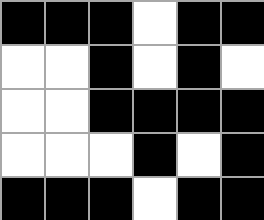[["black", "black", "black", "white", "black", "black"], ["white", "white", "black", "white", "black", "white"], ["white", "white", "black", "black", "black", "black"], ["white", "white", "white", "black", "white", "black"], ["black", "black", "black", "white", "black", "black"]]